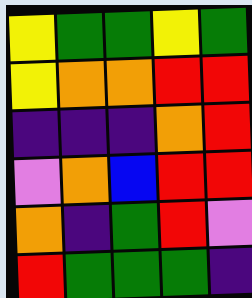[["yellow", "green", "green", "yellow", "green"], ["yellow", "orange", "orange", "red", "red"], ["indigo", "indigo", "indigo", "orange", "red"], ["violet", "orange", "blue", "red", "red"], ["orange", "indigo", "green", "red", "violet"], ["red", "green", "green", "green", "indigo"]]